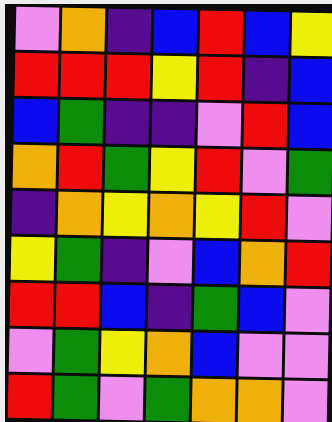[["violet", "orange", "indigo", "blue", "red", "blue", "yellow"], ["red", "red", "red", "yellow", "red", "indigo", "blue"], ["blue", "green", "indigo", "indigo", "violet", "red", "blue"], ["orange", "red", "green", "yellow", "red", "violet", "green"], ["indigo", "orange", "yellow", "orange", "yellow", "red", "violet"], ["yellow", "green", "indigo", "violet", "blue", "orange", "red"], ["red", "red", "blue", "indigo", "green", "blue", "violet"], ["violet", "green", "yellow", "orange", "blue", "violet", "violet"], ["red", "green", "violet", "green", "orange", "orange", "violet"]]